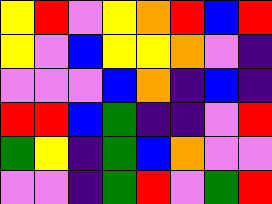[["yellow", "red", "violet", "yellow", "orange", "red", "blue", "red"], ["yellow", "violet", "blue", "yellow", "yellow", "orange", "violet", "indigo"], ["violet", "violet", "violet", "blue", "orange", "indigo", "blue", "indigo"], ["red", "red", "blue", "green", "indigo", "indigo", "violet", "red"], ["green", "yellow", "indigo", "green", "blue", "orange", "violet", "violet"], ["violet", "violet", "indigo", "green", "red", "violet", "green", "red"]]